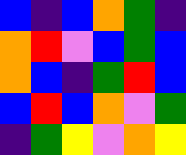[["blue", "indigo", "blue", "orange", "green", "indigo"], ["orange", "red", "violet", "blue", "green", "blue"], ["orange", "blue", "indigo", "green", "red", "blue"], ["blue", "red", "blue", "orange", "violet", "green"], ["indigo", "green", "yellow", "violet", "orange", "yellow"]]